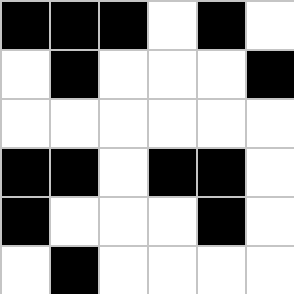[["black", "black", "black", "white", "black", "white"], ["white", "black", "white", "white", "white", "black"], ["white", "white", "white", "white", "white", "white"], ["black", "black", "white", "black", "black", "white"], ["black", "white", "white", "white", "black", "white"], ["white", "black", "white", "white", "white", "white"]]